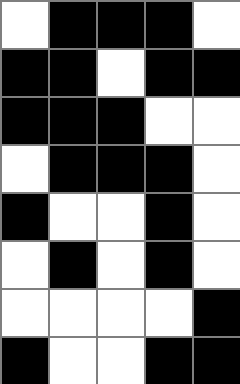[["white", "black", "black", "black", "white"], ["black", "black", "white", "black", "black"], ["black", "black", "black", "white", "white"], ["white", "black", "black", "black", "white"], ["black", "white", "white", "black", "white"], ["white", "black", "white", "black", "white"], ["white", "white", "white", "white", "black"], ["black", "white", "white", "black", "black"]]